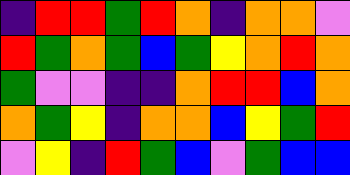[["indigo", "red", "red", "green", "red", "orange", "indigo", "orange", "orange", "violet"], ["red", "green", "orange", "green", "blue", "green", "yellow", "orange", "red", "orange"], ["green", "violet", "violet", "indigo", "indigo", "orange", "red", "red", "blue", "orange"], ["orange", "green", "yellow", "indigo", "orange", "orange", "blue", "yellow", "green", "red"], ["violet", "yellow", "indigo", "red", "green", "blue", "violet", "green", "blue", "blue"]]